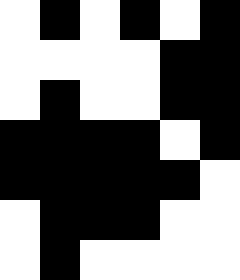[["white", "black", "white", "black", "white", "black"], ["white", "white", "white", "white", "black", "black"], ["white", "black", "white", "white", "black", "black"], ["black", "black", "black", "black", "white", "black"], ["black", "black", "black", "black", "black", "white"], ["white", "black", "black", "black", "white", "white"], ["white", "black", "white", "white", "white", "white"]]